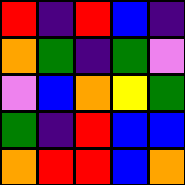[["red", "indigo", "red", "blue", "indigo"], ["orange", "green", "indigo", "green", "violet"], ["violet", "blue", "orange", "yellow", "green"], ["green", "indigo", "red", "blue", "blue"], ["orange", "red", "red", "blue", "orange"]]